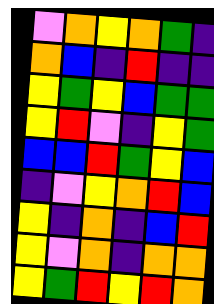[["violet", "orange", "yellow", "orange", "green", "indigo"], ["orange", "blue", "indigo", "red", "indigo", "indigo"], ["yellow", "green", "yellow", "blue", "green", "green"], ["yellow", "red", "violet", "indigo", "yellow", "green"], ["blue", "blue", "red", "green", "yellow", "blue"], ["indigo", "violet", "yellow", "orange", "red", "blue"], ["yellow", "indigo", "orange", "indigo", "blue", "red"], ["yellow", "violet", "orange", "indigo", "orange", "orange"], ["yellow", "green", "red", "yellow", "red", "orange"]]